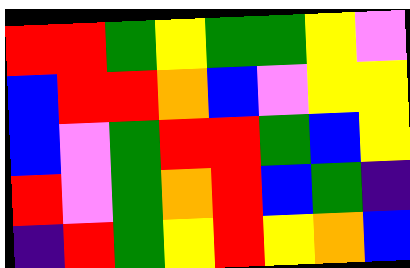[["red", "red", "green", "yellow", "green", "green", "yellow", "violet"], ["blue", "red", "red", "orange", "blue", "violet", "yellow", "yellow"], ["blue", "violet", "green", "red", "red", "green", "blue", "yellow"], ["red", "violet", "green", "orange", "red", "blue", "green", "indigo"], ["indigo", "red", "green", "yellow", "red", "yellow", "orange", "blue"]]